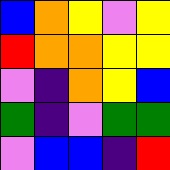[["blue", "orange", "yellow", "violet", "yellow"], ["red", "orange", "orange", "yellow", "yellow"], ["violet", "indigo", "orange", "yellow", "blue"], ["green", "indigo", "violet", "green", "green"], ["violet", "blue", "blue", "indigo", "red"]]